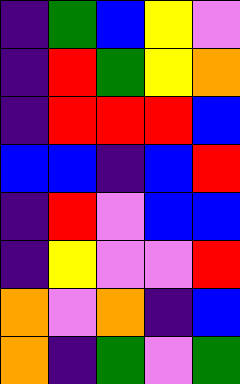[["indigo", "green", "blue", "yellow", "violet"], ["indigo", "red", "green", "yellow", "orange"], ["indigo", "red", "red", "red", "blue"], ["blue", "blue", "indigo", "blue", "red"], ["indigo", "red", "violet", "blue", "blue"], ["indigo", "yellow", "violet", "violet", "red"], ["orange", "violet", "orange", "indigo", "blue"], ["orange", "indigo", "green", "violet", "green"]]